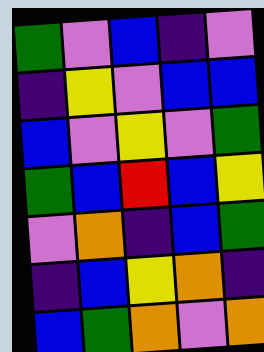[["green", "violet", "blue", "indigo", "violet"], ["indigo", "yellow", "violet", "blue", "blue"], ["blue", "violet", "yellow", "violet", "green"], ["green", "blue", "red", "blue", "yellow"], ["violet", "orange", "indigo", "blue", "green"], ["indigo", "blue", "yellow", "orange", "indigo"], ["blue", "green", "orange", "violet", "orange"]]